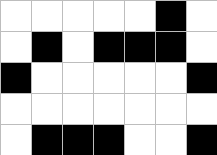[["white", "white", "white", "white", "white", "black", "white"], ["white", "black", "white", "black", "black", "black", "white"], ["black", "white", "white", "white", "white", "white", "black"], ["white", "white", "white", "white", "white", "white", "white"], ["white", "black", "black", "black", "white", "white", "black"]]